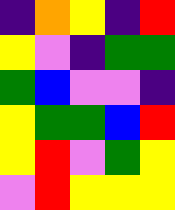[["indigo", "orange", "yellow", "indigo", "red"], ["yellow", "violet", "indigo", "green", "green"], ["green", "blue", "violet", "violet", "indigo"], ["yellow", "green", "green", "blue", "red"], ["yellow", "red", "violet", "green", "yellow"], ["violet", "red", "yellow", "yellow", "yellow"]]